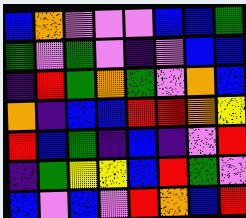[["blue", "orange", "violet", "violet", "violet", "blue", "blue", "green"], ["green", "violet", "green", "violet", "indigo", "violet", "blue", "blue"], ["indigo", "red", "green", "orange", "green", "violet", "orange", "blue"], ["orange", "indigo", "blue", "blue", "red", "red", "orange", "yellow"], ["red", "blue", "green", "indigo", "blue", "indigo", "violet", "red"], ["indigo", "green", "yellow", "yellow", "blue", "red", "green", "violet"], ["blue", "violet", "blue", "violet", "red", "orange", "blue", "red"]]